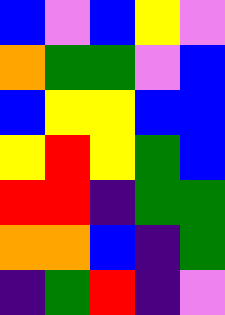[["blue", "violet", "blue", "yellow", "violet"], ["orange", "green", "green", "violet", "blue"], ["blue", "yellow", "yellow", "blue", "blue"], ["yellow", "red", "yellow", "green", "blue"], ["red", "red", "indigo", "green", "green"], ["orange", "orange", "blue", "indigo", "green"], ["indigo", "green", "red", "indigo", "violet"]]